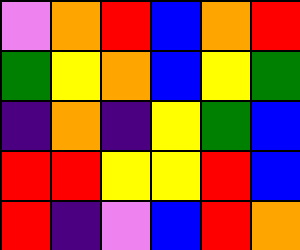[["violet", "orange", "red", "blue", "orange", "red"], ["green", "yellow", "orange", "blue", "yellow", "green"], ["indigo", "orange", "indigo", "yellow", "green", "blue"], ["red", "red", "yellow", "yellow", "red", "blue"], ["red", "indigo", "violet", "blue", "red", "orange"]]